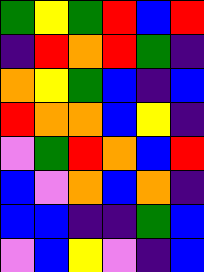[["green", "yellow", "green", "red", "blue", "red"], ["indigo", "red", "orange", "red", "green", "indigo"], ["orange", "yellow", "green", "blue", "indigo", "blue"], ["red", "orange", "orange", "blue", "yellow", "indigo"], ["violet", "green", "red", "orange", "blue", "red"], ["blue", "violet", "orange", "blue", "orange", "indigo"], ["blue", "blue", "indigo", "indigo", "green", "blue"], ["violet", "blue", "yellow", "violet", "indigo", "blue"]]